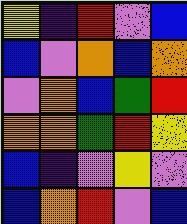[["yellow", "indigo", "red", "violet", "blue"], ["blue", "violet", "orange", "blue", "orange"], ["violet", "orange", "blue", "green", "red"], ["orange", "orange", "green", "red", "yellow"], ["blue", "indigo", "violet", "yellow", "violet"], ["blue", "orange", "red", "violet", "blue"]]